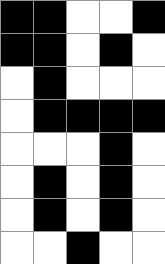[["black", "black", "white", "white", "black"], ["black", "black", "white", "black", "white"], ["white", "black", "white", "white", "white"], ["white", "black", "black", "black", "black"], ["white", "white", "white", "black", "white"], ["white", "black", "white", "black", "white"], ["white", "black", "white", "black", "white"], ["white", "white", "black", "white", "white"]]